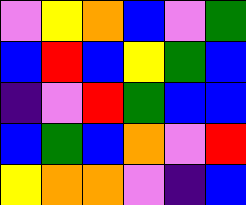[["violet", "yellow", "orange", "blue", "violet", "green"], ["blue", "red", "blue", "yellow", "green", "blue"], ["indigo", "violet", "red", "green", "blue", "blue"], ["blue", "green", "blue", "orange", "violet", "red"], ["yellow", "orange", "orange", "violet", "indigo", "blue"]]